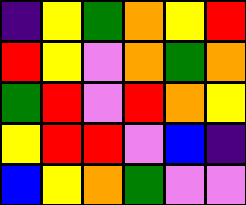[["indigo", "yellow", "green", "orange", "yellow", "red"], ["red", "yellow", "violet", "orange", "green", "orange"], ["green", "red", "violet", "red", "orange", "yellow"], ["yellow", "red", "red", "violet", "blue", "indigo"], ["blue", "yellow", "orange", "green", "violet", "violet"]]